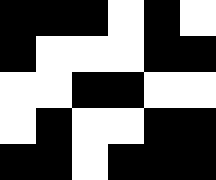[["black", "black", "black", "white", "black", "white"], ["black", "white", "white", "white", "black", "black"], ["white", "white", "black", "black", "white", "white"], ["white", "black", "white", "white", "black", "black"], ["black", "black", "white", "black", "black", "black"]]